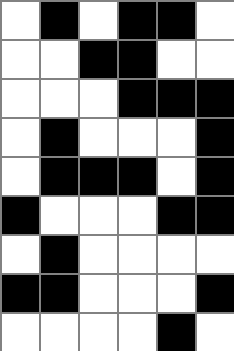[["white", "black", "white", "black", "black", "white"], ["white", "white", "black", "black", "white", "white"], ["white", "white", "white", "black", "black", "black"], ["white", "black", "white", "white", "white", "black"], ["white", "black", "black", "black", "white", "black"], ["black", "white", "white", "white", "black", "black"], ["white", "black", "white", "white", "white", "white"], ["black", "black", "white", "white", "white", "black"], ["white", "white", "white", "white", "black", "white"]]